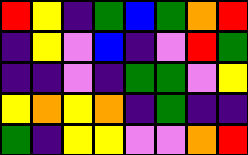[["red", "yellow", "indigo", "green", "blue", "green", "orange", "red"], ["indigo", "yellow", "violet", "blue", "indigo", "violet", "red", "green"], ["indigo", "indigo", "violet", "indigo", "green", "green", "violet", "yellow"], ["yellow", "orange", "yellow", "orange", "indigo", "green", "indigo", "indigo"], ["green", "indigo", "yellow", "yellow", "violet", "violet", "orange", "red"]]